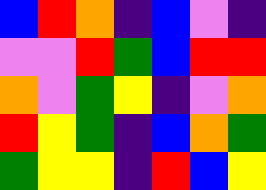[["blue", "red", "orange", "indigo", "blue", "violet", "indigo"], ["violet", "violet", "red", "green", "blue", "red", "red"], ["orange", "violet", "green", "yellow", "indigo", "violet", "orange"], ["red", "yellow", "green", "indigo", "blue", "orange", "green"], ["green", "yellow", "yellow", "indigo", "red", "blue", "yellow"]]